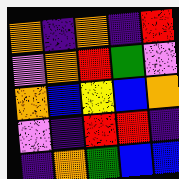[["orange", "indigo", "orange", "indigo", "red"], ["violet", "orange", "red", "green", "violet"], ["orange", "blue", "yellow", "blue", "orange"], ["violet", "indigo", "red", "red", "indigo"], ["indigo", "orange", "green", "blue", "blue"]]